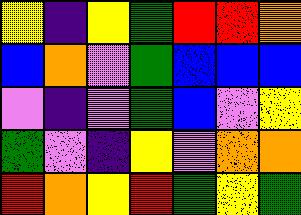[["yellow", "indigo", "yellow", "green", "red", "red", "orange"], ["blue", "orange", "violet", "green", "blue", "blue", "blue"], ["violet", "indigo", "violet", "green", "blue", "violet", "yellow"], ["green", "violet", "indigo", "yellow", "violet", "orange", "orange"], ["red", "orange", "yellow", "red", "green", "yellow", "green"]]